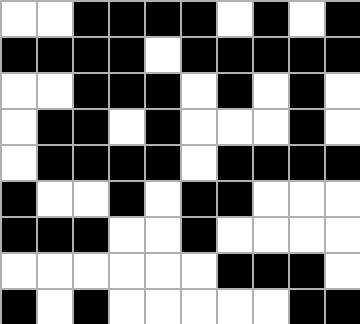[["white", "white", "black", "black", "black", "black", "white", "black", "white", "black"], ["black", "black", "black", "black", "white", "black", "black", "black", "black", "black"], ["white", "white", "black", "black", "black", "white", "black", "white", "black", "white"], ["white", "black", "black", "white", "black", "white", "white", "white", "black", "white"], ["white", "black", "black", "black", "black", "white", "black", "black", "black", "black"], ["black", "white", "white", "black", "white", "black", "black", "white", "white", "white"], ["black", "black", "black", "white", "white", "black", "white", "white", "white", "white"], ["white", "white", "white", "white", "white", "white", "black", "black", "black", "white"], ["black", "white", "black", "white", "white", "white", "white", "white", "black", "black"]]